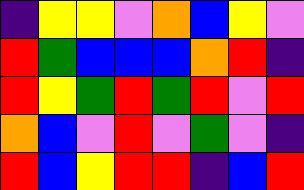[["indigo", "yellow", "yellow", "violet", "orange", "blue", "yellow", "violet"], ["red", "green", "blue", "blue", "blue", "orange", "red", "indigo"], ["red", "yellow", "green", "red", "green", "red", "violet", "red"], ["orange", "blue", "violet", "red", "violet", "green", "violet", "indigo"], ["red", "blue", "yellow", "red", "red", "indigo", "blue", "red"]]